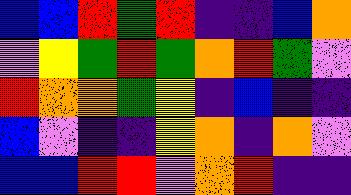[["blue", "blue", "red", "green", "red", "indigo", "indigo", "blue", "orange"], ["violet", "yellow", "green", "red", "green", "orange", "red", "green", "violet"], ["red", "orange", "orange", "green", "yellow", "indigo", "blue", "indigo", "indigo"], ["blue", "violet", "indigo", "indigo", "yellow", "orange", "indigo", "orange", "violet"], ["blue", "blue", "red", "red", "violet", "orange", "red", "indigo", "indigo"]]